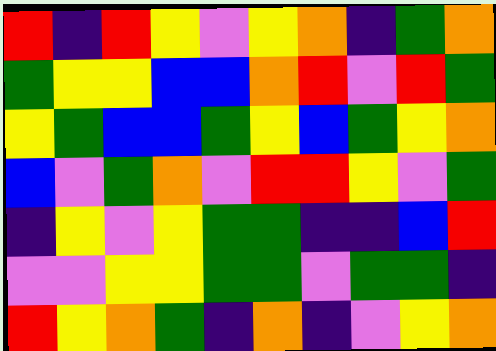[["red", "indigo", "red", "yellow", "violet", "yellow", "orange", "indigo", "green", "orange"], ["green", "yellow", "yellow", "blue", "blue", "orange", "red", "violet", "red", "green"], ["yellow", "green", "blue", "blue", "green", "yellow", "blue", "green", "yellow", "orange"], ["blue", "violet", "green", "orange", "violet", "red", "red", "yellow", "violet", "green"], ["indigo", "yellow", "violet", "yellow", "green", "green", "indigo", "indigo", "blue", "red"], ["violet", "violet", "yellow", "yellow", "green", "green", "violet", "green", "green", "indigo"], ["red", "yellow", "orange", "green", "indigo", "orange", "indigo", "violet", "yellow", "orange"]]